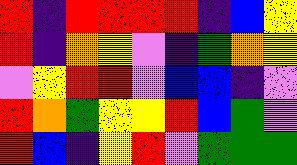[["red", "indigo", "red", "red", "red", "red", "indigo", "blue", "yellow"], ["red", "indigo", "orange", "yellow", "violet", "indigo", "green", "orange", "yellow"], ["violet", "yellow", "red", "red", "violet", "blue", "blue", "indigo", "violet"], ["red", "orange", "green", "yellow", "yellow", "red", "blue", "green", "violet"], ["red", "blue", "indigo", "yellow", "red", "violet", "green", "green", "green"]]